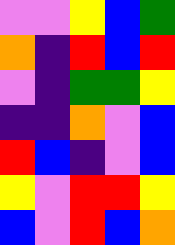[["violet", "violet", "yellow", "blue", "green"], ["orange", "indigo", "red", "blue", "red"], ["violet", "indigo", "green", "green", "yellow"], ["indigo", "indigo", "orange", "violet", "blue"], ["red", "blue", "indigo", "violet", "blue"], ["yellow", "violet", "red", "red", "yellow"], ["blue", "violet", "red", "blue", "orange"]]